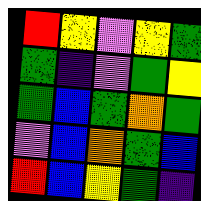[["red", "yellow", "violet", "yellow", "green"], ["green", "indigo", "violet", "green", "yellow"], ["green", "blue", "green", "orange", "green"], ["violet", "blue", "orange", "green", "blue"], ["red", "blue", "yellow", "green", "indigo"]]